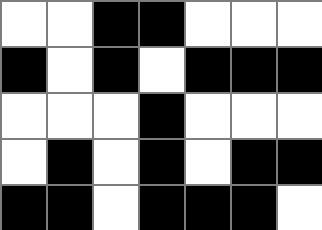[["white", "white", "black", "black", "white", "white", "white"], ["black", "white", "black", "white", "black", "black", "black"], ["white", "white", "white", "black", "white", "white", "white"], ["white", "black", "white", "black", "white", "black", "black"], ["black", "black", "white", "black", "black", "black", "white"]]